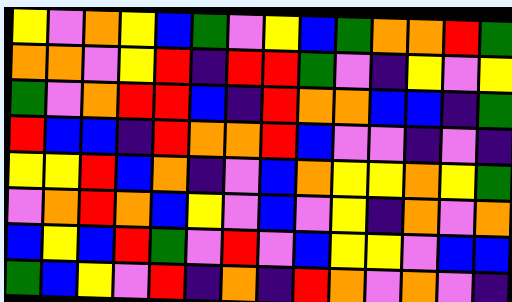[["yellow", "violet", "orange", "yellow", "blue", "green", "violet", "yellow", "blue", "green", "orange", "orange", "red", "green"], ["orange", "orange", "violet", "yellow", "red", "indigo", "red", "red", "green", "violet", "indigo", "yellow", "violet", "yellow"], ["green", "violet", "orange", "red", "red", "blue", "indigo", "red", "orange", "orange", "blue", "blue", "indigo", "green"], ["red", "blue", "blue", "indigo", "red", "orange", "orange", "red", "blue", "violet", "violet", "indigo", "violet", "indigo"], ["yellow", "yellow", "red", "blue", "orange", "indigo", "violet", "blue", "orange", "yellow", "yellow", "orange", "yellow", "green"], ["violet", "orange", "red", "orange", "blue", "yellow", "violet", "blue", "violet", "yellow", "indigo", "orange", "violet", "orange"], ["blue", "yellow", "blue", "red", "green", "violet", "red", "violet", "blue", "yellow", "yellow", "violet", "blue", "blue"], ["green", "blue", "yellow", "violet", "red", "indigo", "orange", "indigo", "red", "orange", "violet", "orange", "violet", "indigo"]]